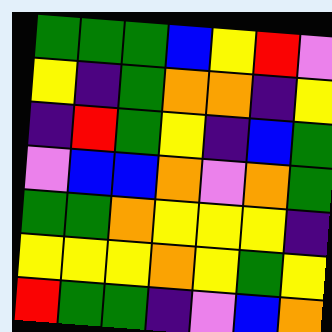[["green", "green", "green", "blue", "yellow", "red", "violet"], ["yellow", "indigo", "green", "orange", "orange", "indigo", "yellow"], ["indigo", "red", "green", "yellow", "indigo", "blue", "green"], ["violet", "blue", "blue", "orange", "violet", "orange", "green"], ["green", "green", "orange", "yellow", "yellow", "yellow", "indigo"], ["yellow", "yellow", "yellow", "orange", "yellow", "green", "yellow"], ["red", "green", "green", "indigo", "violet", "blue", "orange"]]